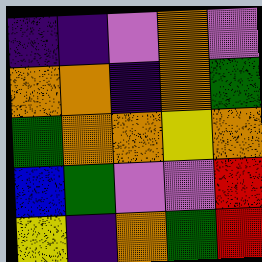[["indigo", "indigo", "violet", "orange", "violet"], ["orange", "orange", "indigo", "orange", "green"], ["green", "orange", "orange", "yellow", "orange"], ["blue", "green", "violet", "violet", "red"], ["yellow", "indigo", "orange", "green", "red"]]